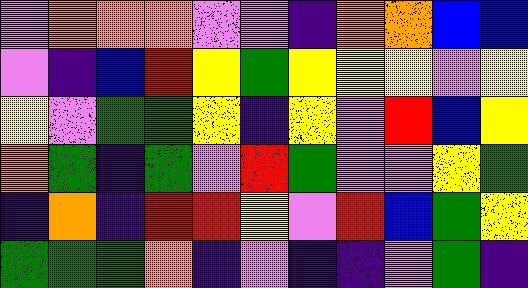[["violet", "orange", "orange", "orange", "violet", "violet", "indigo", "orange", "orange", "blue", "blue"], ["violet", "indigo", "blue", "red", "yellow", "green", "yellow", "yellow", "yellow", "violet", "yellow"], ["yellow", "violet", "green", "green", "yellow", "indigo", "yellow", "violet", "red", "blue", "yellow"], ["orange", "green", "indigo", "green", "violet", "red", "green", "violet", "violet", "yellow", "green"], ["indigo", "orange", "indigo", "red", "red", "yellow", "violet", "red", "blue", "green", "yellow"], ["green", "green", "green", "orange", "indigo", "violet", "indigo", "indigo", "violet", "green", "indigo"]]